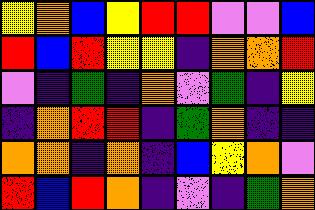[["yellow", "orange", "blue", "yellow", "red", "red", "violet", "violet", "blue"], ["red", "blue", "red", "yellow", "yellow", "indigo", "orange", "orange", "red"], ["violet", "indigo", "green", "indigo", "orange", "violet", "green", "indigo", "yellow"], ["indigo", "orange", "red", "red", "indigo", "green", "orange", "indigo", "indigo"], ["orange", "orange", "indigo", "orange", "indigo", "blue", "yellow", "orange", "violet"], ["red", "blue", "red", "orange", "indigo", "violet", "indigo", "green", "orange"]]